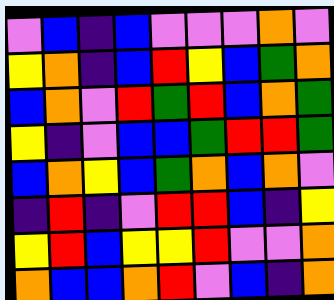[["violet", "blue", "indigo", "blue", "violet", "violet", "violet", "orange", "violet"], ["yellow", "orange", "indigo", "blue", "red", "yellow", "blue", "green", "orange"], ["blue", "orange", "violet", "red", "green", "red", "blue", "orange", "green"], ["yellow", "indigo", "violet", "blue", "blue", "green", "red", "red", "green"], ["blue", "orange", "yellow", "blue", "green", "orange", "blue", "orange", "violet"], ["indigo", "red", "indigo", "violet", "red", "red", "blue", "indigo", "yellow"], ["yellow", "red", "blue", "yellow", "yellow", "red", "violet", "violet", "orange"], ["orange", "blue", "blue", "orange", "red", "violet", "blue", "indigo", "orange"]]